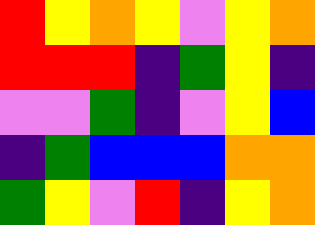[["red", "yellow", "orange", "yellow", "violet", "yellow", "orange"], ["red", "red", "red", "indigo", "green", "yellow", "indigo"], ["violet", "violet", "green", "indigo", "violet", "yellow", "blue"], ["indigo", "green", "blue", "blue", "blue", "orange", "orange"], ["green", "yellow", "violet", "red", "indigo", "yellow", "orange"]]